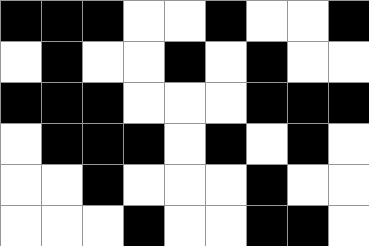[["black", "black", "black", "white", "white", "black", "white", "white", "black"], ["white", "black", "white", "white", "black", "white", "black", "white", "white"], ["black", "black", "black", "white", "white", "white", "black", "black", "black"], ["white", "black", "black", "black", "white", "black", "white", "black", "white"], ["white", "white", "black", "white", "white", "white", "black", "white", "white"], ["white", "white", "white", "black", "white", "white", "black", "black", "white"]]